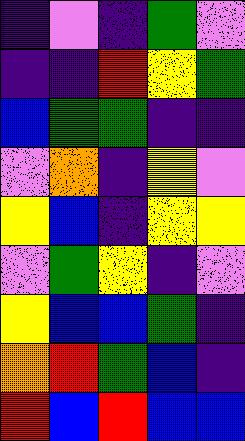[["indigo", "violet", "indigo", "green", "violet"], ["indigo", "indigo", "red", "yellow", "green"], ["blue", "green", "green", "indigo", "indigo"], ["violet", "orange", "indigo", "yellow", "violet"], ["yellow", "blue", "indigo", "yellow", "yellow"], ["violet", "green", "yellow", "indigo", "violet"], ["yellow", "blue", "blue", "green", "indigo"], ["orange", "red", "green", "blue", "indigo"], ["red", "blue", "red", "blue", "blue"]]